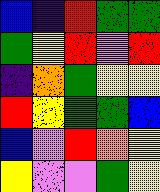[["blue", "indigo", "red", "green", "green"], ["green", "yellow", "red", "violet", "red"], ["indigo", "orange", "green", "yellow", "yellow"], ["red", "yellow", "green", "green", "blue"], ["blue", "violet", "red", "orange", "yellow"], ["yellow", "violet", "violet", "green", "yellow"]]